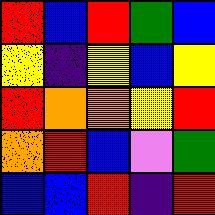[["red", "blue", "red", "green", "blue"], ["yellow", "indigo", "yellow", "blue", "yellow"], ["red", "orange", "orange", "yellow", "red"], ["orange", "red", "blue", "violet", "green"], ["blue", "blue", "red", "indigo", "red"]]